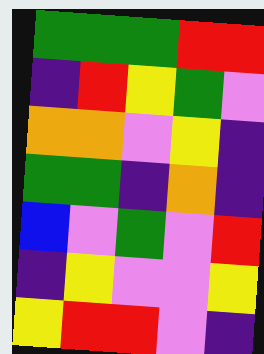[["green", "green", "green", "red", "red"], ["indigo", "red", "yellow", "green", "violet"], ["orange", "orange", "violet", "yellow", "indigo"], ["green", "green", "indigo", "orange", "indigo"], ["blue", "violet", "green", "violet", "red"], ["indigo", "yellow", "violet", "violet", "yellow"], ["yellow", "red", "red", "violet", "indigo"]]